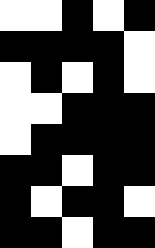[["white", "white", "black", "white", "black"], ["black", "black", "black", "black", "white"], ["white", "black", "white", "black", "white"], ["white", "white", "black", "black", "black"], ["white", "black", "black", "black", "black"], ["black", "black", "white", "black", "black"], ["black", "white", "black", "black", "white"], ["black", "black", "white", "black", "black"]]